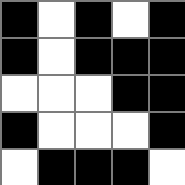[["black", "white", "black", "white", "black"], ["black", "white", "black", "black", "black"], ["white", "white", "white", "black", "black"], ["black", "white", "white", "white", "black"], ["white", "black", "black", "black", "white"]]